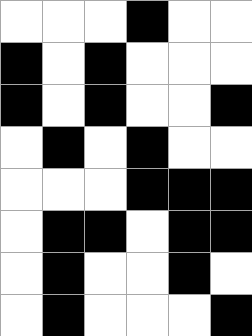[["white", "white", "white", "black", "white", "white"], ["black", "white", "black", "white", "white", "white"], ["black", "white", "black", "white", "white", "black"], ["white", "black", "white", "black", "white", "white"], ["white", "white", "white", "black", "black", "black"], ["white", "black", "black", "white", "black", "black"], ["white", "black", "white", "white", "black", "white"], ["white", "black", "white", "white", "white", "black"]]